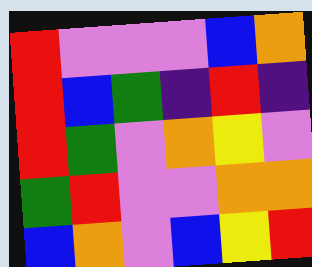[["red", "violet", "violet", "violet", "blue", "orange"], ["red", "blue", "green", "indigo", "red", "indigo"], ["red", "green", "violet", "orange", "yellow", "violet"], ["green", "red", "violet", "violet", "orange", "orange"], ["blue", "orange", "violet", "blue", "yellow", "red"]]